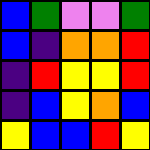[["blue", "green", "violet", "violet", "green"], ["blue", "indigo", "orange", "orange", "red"], ["indigo", "red", "yellow", "yellow", "red"], ["indigo", "blue", "yellow", "orange", "blue"], ["yellow", "blue", "blue", "red", "yellow"]]